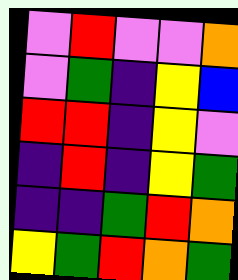[["violet", "red", "violet", "violet", "orange"], ["violet", "green", "indigo", "yellow", "blue"], ["red", "red", "indigo", "yellow", "violet"], ["indigo", "red", "indigo", "yellow", "green"], ["indigo", "indigo", "green", "red", "orange"], ["yellow", "green", "red", "orange", "green"]]